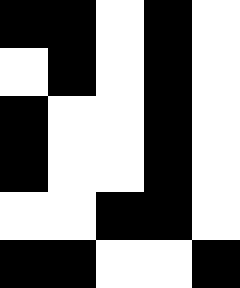[["black", "black", "white", "black", "white"], ["white", "black", "white", "black", "white"], ["black", "white", "white", "black", "white"], ["black", "white", "white", "black", "white"], ["white", "white", "black", "black", "white"], ["black", "black", "white", "white", "black"]]